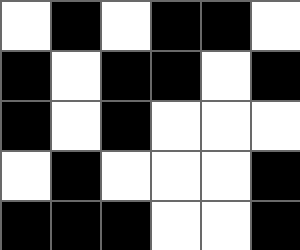[["white", "black", "white", "black", "black", "white"], ["black", "white", "black", "black", "white", "black"], ["black", "white", "black", "white", "white", "white"], ["white", "black", "white", "white", "white", "black"], ["black", "black", "black", "white", "white", "black"]]